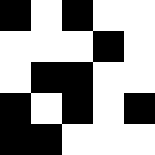[["black", "white", "black", "white", "white"], ["white", "white", "white", "black", "white"], ["white", "black", "black", "white", "white"], ["black", "white", "black", "white", "black"], ["black", "black", "white", "white", "white"]]